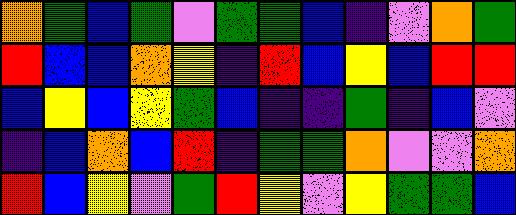[["orange", "green", "blue", "green", "violet", "green", "green", "blue", "indigo", "violet", "orange", "green"], ["red", "blue", "blue", "orange", "yellow", "indigo", "red", "blue", "yellow", "blue", "red", "red"], ["blue", "yellow", "blue", "yellow", "green", "blue", "indigo", "indigo", "green", "indigo", "blue", "violet"], ["indigo", "blue", "orange", "blue", "red", "indigo", "green", "green", "orange", "violet", "violet", "orange"], ["red", "blue", "yellow", "violet", "green", "red", "yellow", "violet", "yellow", "green", "green", "blue"]]